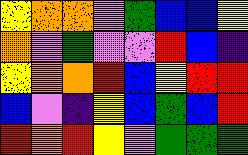[["yellow", "orange", "orange", "violet", "green", "blue", "blue", "yellow"], ["orange", "violet", "green", "violet", "violet", "red", "blue", "indigo"], ["yellow", "orange", "orange", "red", "blue", "yellow", "red", "red"], ["blue", "violet", "indigo", "yellow", "blue", "green", "blue", "red"], ["red", "orange", "red", "yellow", "violet", "green", "green", "green"]]